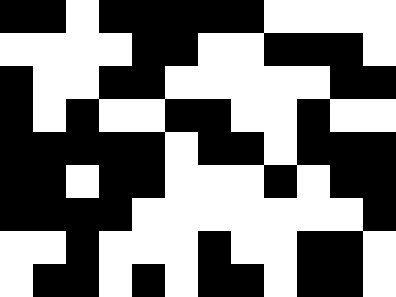[["black", "black", "white", "black", "black", "black", "black", "black", "white", "white", "white", "white"], ["white", "white", "white", "white", "black", "black", "white", "white", "black", "black", "black", "white"], ["black", "white", "white", "black", "black", "white", "white", "white", "white", "white", "black", "black"], ["black", "white", "black", "white", "white", "black", "black", "white", "white", "black", "white", "white"], ["black", "black", "black", "black", "black", "white", "black", "black", "white", "black", "black", "black"], ["black", "black", "white", "black", "black", "white", "white", "white", "black", "white", "black", "black"], ["black", "black", "black", "black", "white", "white", "white", "white", "white", "white", "white", "black"], ["white", "white", "black", "white", "white", "white", "black", "white", "white", "black", "black", "white"], ["white", "black", "black", "white", "black", "white", "black", "black", "white", "black", "black", "white"]]